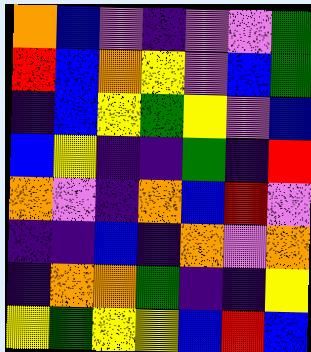[["orange", "blue", "violet", "indigo", "violet", "violet", "green"], ["red", "blue", "orange", "yellow", "violet", "blue", "green"], ["indigo", "blue", "yellow", "green", "yellow", "violet", "blue"], ["blue", "yellow", "indigo", "indigo", "green", "indigo", "red"], ["orange", "violet", "indigo", "orange", "blue", "red", "violet"], ["indigo", "indigo", "blue", "indigo", "orange", "violet", "orange"], ["indigo", "orange", "orange", "green", "indigo", "indigo", "yellow"], ["yellow", "green", "yellow", "yellow", "blue", "red", "blue"]]